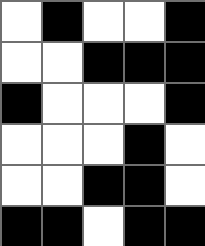[["white", "black", "white", "white", "black"], ["white", "white", "black", "black", "black"], ["black", "white", "white", "white", "black"], ["white", "white", "white", "black", "white"], ["white", "white", "black", "black", "white"], ["black", "black", "white", "black", "black"]]